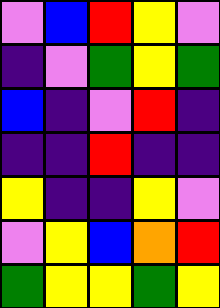[["violet", "blue", "red", "yellow", "violet"], ["indigo", "violet", "green", "yellow", "green"], ["blue", "indigo", "violet", "red", "indigo"], ["indigo", "indigo", "red", "indigo", "indigo"], ["yellow", "indigo", "indigo", "yellow", "violet"], ["violet", "yellow", "blue", "orange", "red"], ["green", "yellow", "yellow", "green", "yellow"]]